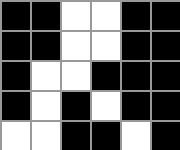[["black", "black", "white", "white", "black", "black"], ["black", "black", "white", "white", "black", "black"], ["black", "white", "white", "black", "black", "black"], ["black", "white", "black", "white", "black", "black"], ["white", "white", "black", "black", "white", "black"]]